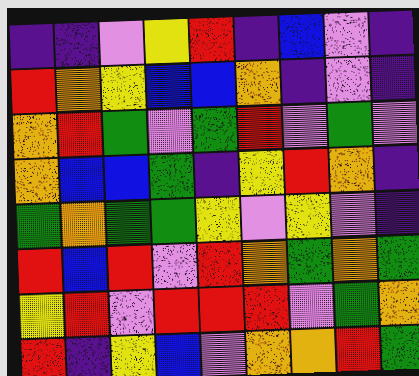[["indigo", "indigo", "violet", "yellow", "red", "indigo", "blue", "violet", "indigo"], ["red", "orange", "yellow", "blue", "blue", "orange", "indigo", "violet", "indigo"], ["orange", "red", "green", "violet", "green", "red", "violet", "green", "violet"], ["orange", "blue", "blue", "green", "indigo", "yellow", "red", "orange", "indigo"], ["green", "orange", "green", "green", "yellow", "violet", "yellow", "violet", "indigo"], ["red", "blue", "red", "violet", "red", "orange", "green", "orange", "green"], ["yellow", "red", "violet", "red", "red", "red", "violet", "green", "orange"], ["red", "indigo", "yellow", "blue", "violet", "orange", "orange", "red", "green"]]